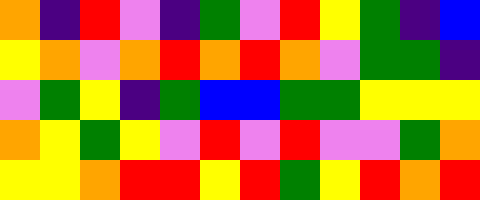[["orange", "indigo", "red", "violet", "indigo", "green", "violet", "red", "yellow", "green", "indigo", "blue"], ["yellow", "orange", "violet", "orange", "red", "orange", "red", "orange", "violet", "green", "green", "indigo"], ["violet", "green", "yellow", "indigo", "green", "blue", "blue", "green", "green", "yellow", "yellow", "yellow"], ["orange", "yellow", "green", "yellow", "violet", "red", "violet", "red", "violet", "violet", "green", "orange"], ["yellow", "yellow", "orange", "red", "red", "yellow", "red", "green", "yellow", "red", "orange", "red"]]